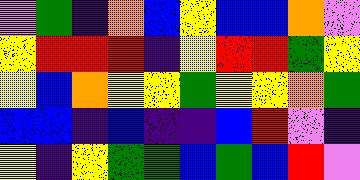[["violet", "green", "indigo", "orange", "blue", "yellow", "blue", "blue", "orange", "violet"], ["yellow", "red", "red", "red", "indigo", "yellow", "red", "red", "green", "yellow"], ["yellow", "blue", "orange", "yellow", "yellow", "green", "yellow", "yellow", "orange", "green"], ["blue", "blue", "indigo", "blue", "indigo", "indigo", "blue", "red", "violet", "indigo"], ["yellow", "indigo", "yellow", "green", "green", "blue", "green", "blue", "red", "violet"]]